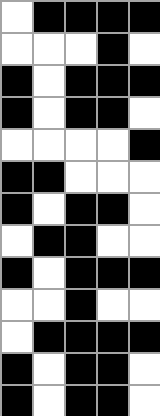[["white", "black", "black", "black", "black"], ["white", "white", "white", "black", "white"], ["black", "white", "black", "black", "black"], ["black", "white", "black", "black", "white"], ["white", "white", "white", "white", "black"], ["black", "black", "white", "white", "white"], ["black", "white", "black", "black", "white"], ["white", "black", "black", "white", "white"], ["black", "white", "black", "black", "black"], ["white", "white", "black", "white", "white"], ["white", "black", "black", "black", "black"], ["black", "white", "black", "black", "white"], ["black", "white", "black", "black", "white"]]